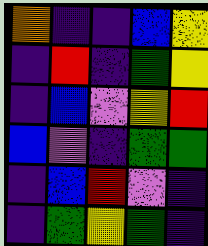[["orange", "indigo", "indigo", "blue", "yellow"], ["indigo", "red", "indigo", "green", "yellow"], ["indigo", "blue", "violet", "yellow", "red"], ["blue", "violet", "indigo", "green", "green"], ["indigo", "blue", "red", "violet", "indigo"], ["indigo", "green", "yellow", "green", "indigo"]]